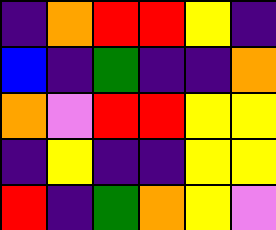[["indigo", "orange", "red", "red", "yellow", "indigo"], ["blue", "indigo", "green", "indigo", "indigo", "orange"], ["orange", "violet", "red", "red", "yellow", "yellow"], ["indigo", "yellow", "indigo", "indigo", "yellow", "yellow"], ["red", "indigo", "green", "orange", "yellow", "violet"]]